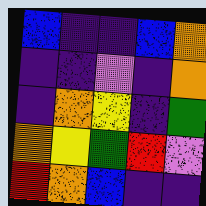[["blue", "indigo", "indigo", "blue", "orange"], ["indigo", "indigo", "violet", "indigo", "orange"], ["indigo", "orange", "yellow", "indigo", "green"], ["orange", "yellow", "green", "red", "violet"], ["red", "orange", "blue", "indigo", "indigo"]]